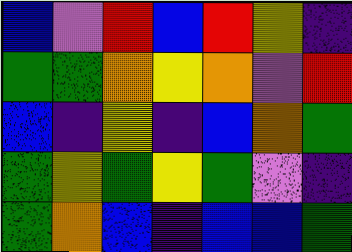[["blue", "violet", "red", "blue", "red", "yellow", "indigo"], ["green", "green", "orange", "yellow", "orange", "violet", "red"], ["blue", "indigo", "yellow", "indigo", "blue", "orange", "green"], ["green", "yellow", "green", "yellow", "green", "violet", "indigo"], ["green", "orange", "blue", "indigo", "blue", "blue", "green"]]